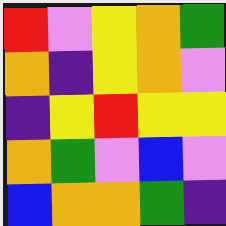[["red", "violet", "yellow", "orange", "green"], ["orange", "indigo", "yellow", "orange", "violet"], ["indigo", "yellow", "red", "yellow", "yellow"], ["orange", "green", "violet", "blue", "violet"], ["blue", "orange", "orange", "green", "indigo"]]